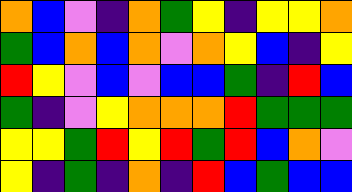[["orange", "blue", "violet", "indigo", "orange", "green", "yellow", "indigo", "yellow", "yellow", "orange"], ["green", "blue", "orange", "blue", "orange", "violet", "orange", "yellow", "blue", "indigo", "yellow"], ["red", "yellow", "violet", "blue", "violet", "blue", "blue", "green", "indigo", "red", "blue"], ["green", "indigo", "violet", "yellow", "orange", "orange", "orange", "red", "green", "green", "green"], ["yellow", "yellow", "green", "red", "yellow", "red", "green", "red", "blue", "orange", "violet"], ["yellow", "indigo", "green", "indigo", "orange", "indigo", "red", "blue", "green", "blue", "blue"]]